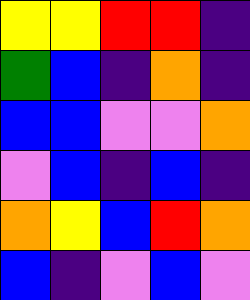[["yellow", "yellow", "red", "red", "indigo"], ["green", "blue", "indigo", "orange", "indigo"], ["blue", "blue", "violet", "violet", "orange"], ["violet", "blue", "indigo", "blue", "indigo"], ["orange", "yellow", "blue", "red", "orange"], ["blue", "indigo", "violet", "blue", "violet"]]